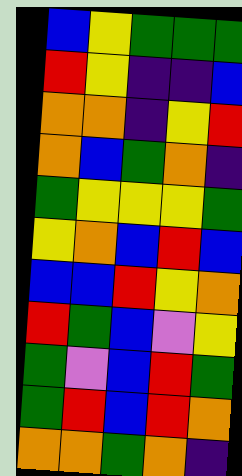[["blue", "yellow", "green", "green", "green"], ["red", "yellow", "indigo", "indigo", "blue"], ["orange", "orange", "indigo", "yellow", "red"], ["orange", "blue", "green", "orange", "indigo"], ["green", "yellow", "yellow", "yellow", "green"], ["yellow", "orange", "blue", "red", "blue"], ["blue", "blue", "red", "yellow", "orange"], ["red", "green", "blue", "violet", "yellow"], ["green", "violet", "blue", "red", "green"], ["green", "red", "blue", "red", "orange"], ["orange", "orange", "green", "orange", "indigo"]]